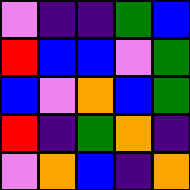[["violet", "indigo", "indigo", "green", "blue"], ["red", "blue", "blue", "violet", "green"], ["blue", "violet", "orange", "blue", "green"], ["red", "indigo", "green", "orange", "indigo"], ["violet", "orange", "blue", "indigo", "orange"]]